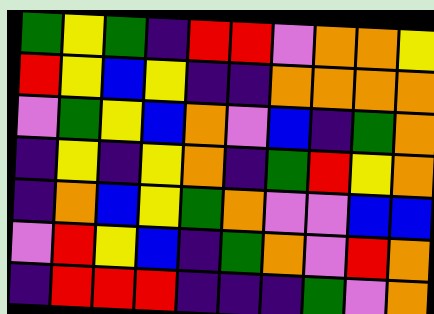[["green", "yellow", "green", "indigo", "red", "red", "violet", "orange", "orange", "yellow"], ["red", "yellow", "blue", "yellow", "indigo", "indigo", "orange", "orange", "orange", "orange"], ["violet", "green", "yellow", "blue", "orange", "violet", "blue", "indigo", "green", "orange"], ["indigo", "yellow", "indigo", "yellow", "orange", "indigo", "green", "red", "yellow", "orange"], ["indigo", "orange", "blue", "yellow", "green", "orange", "violet", "violet", "blue", "blue"], ["violet", "red", "yellow", "blue", "indigo", "green", "orange", "violet", "red", "orange"], ["indigo", "red", "red", "red", "indigo", "indigo", "indigo", "green", "violet", "orange"]]